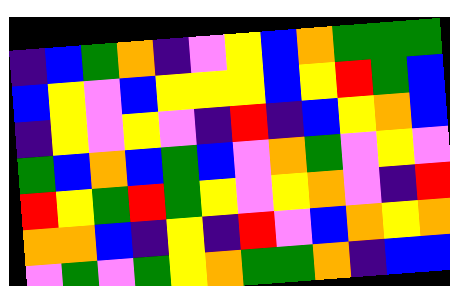[["indigo", "blue", "green", "orange", "indigo", "violet", "yellow", "blue", "orange", "green", "green", "green"], ["blue", "yellow", "violet", "blue", "yellow", "yellow", "yellow", "blue", "yellow", "red", "green", "blue"], ["indigo", "yellow", "violet", "yellow", "violet", "indigo", "red", "indigo", "blue", "yellow", "orange", "blue"], ["green", "blue", "orange", "blue", "green", "blue", "violet", "orange", "green", "violet", "yellow", "violet"], ["red", "yellow", "green", "red", "green", "yellow", "violet", "yellow", "orange", "violet", "indigo", "red"], ["orange", "orange", "blue", "indigo", "yellow", "indigo", "red", "violet", "blue", "orange", "yellow", "orange"], ["violet", "green", "violet", "green", "yellow", "orange", "green", "green", "orange", "indigo", "blue", "blue"]]